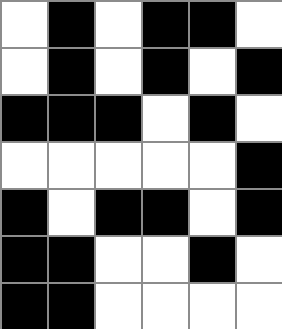[["white", "black", "white", "black", "black", "white"], ["white", "black", "white", "black", "white", "black"], ["black", "black", "black", "white", "black", "white"], ["white", "white", "white", "white", "white", "black"], ["black", "white", "black", "black", "white", "black"], ["black", "black", "white", "white", "black", "white"], ["black", "black", "white", "white", "white", "white"]]